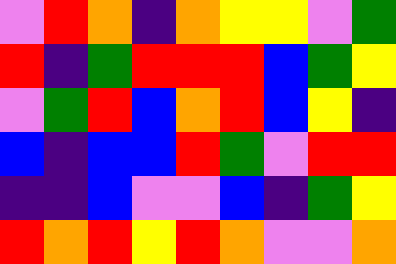[["violet", "red", "orange", "indigo", "orange", "yellow", "yellow", "violet", "green"], ["red", "indigo", "green", "red", "red", "red", "blue", "green", "yellow"], ["violet", "green", "red", "blue", "orange", "red", "blue", "yellow", "indigo"], ["blue", "indigo", "blue", "blue", "red", "green", "violet", "red", "red"], ["indigo", "indigo", "blue", "violet", "violet", "blue", "indigo", "green", "yellow"], ["red", "orange", "red", "yellow", "red", "orange", "violet", "violet", "orange"]]